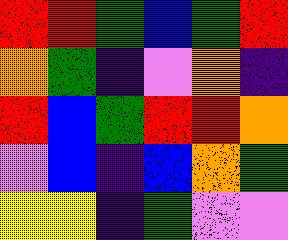[["red", "red", "green", "blue", "green", "red"], ["orange", "green", "indigo", "violet", "orange", "indigo"], ["red", "blue", "green", "red", "red", "orange"], ["violet", "blue", "indigo", "blue", "orange", "green"], ["yellow", "yellow", "indigo", "green", "violet", "violet"]]